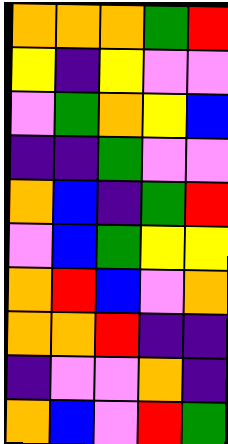[["orange", "orange", "orange", "green", "red"], ["yellow", "indigo", "yellow", "violet", "violet"], ["violet", "green", "orange", "yellow", "blue"], ["indigo", "indigo", "green", "violet", "violet"], ["orange", "blue", "indigo", "green", "red"], ["violet", "blue", "green", "yellow", "yellow"], ["orange", "red", "blue", "violet", "orange"], ["orange", "orange", "red", "indigo", "indigo"], ["indigo", "violet", "violet", "orange", "indigo"], ["orange", "blue", "violet", "red", "green"]]